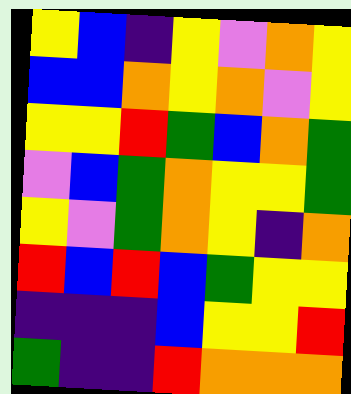[["yellow", "blue", "indigo", "yellow", "violet", "orange", "yellow"], ["blue", "blue", "orange", "yellow", "orange", "violet", "yellow"], ["yellow", "yellow", "red", "green", "blue", "orange", "green"], ["violet", "blue", "green", "orange", "yellow", "yellow", "green"], ["yellow", "violet", "green", "orange", "yellow", "indigo", "orange"], ["red", "blue", "red", "blue", "green", "yellow", "yellow"], ["indigo", "indigo", "indigo", "blue", "yellow", "yellow", "red"], ["green", "indigo", "indigo", "red", "orange", "orange", "orange"]]